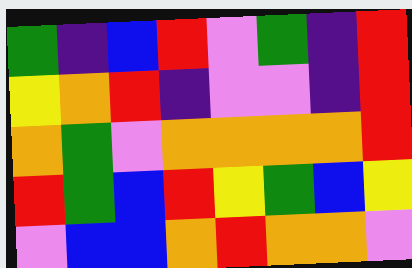[["green", "indigo", "blue", "red", "violet", "green", "indigo", "red"], ["yellow", "orange", "red", "indigo", "violet", "violet", "indigo", "red"], ["orange", "green", "violet", "orange", "orange", "orange", "orange", "red"], ["red", "green", "blue", "red", "yellow", "green", "blue", "yellow"], ["violet", "blue", "blue", "orange", "red", "orange", "orange", "violet"]]